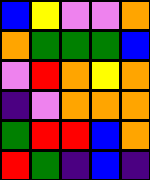[["blue", "yellow", "violet", "violet", "orange"], ["orange", "green", "green", "green", "blue"], ["violet", "red", "orange", "yellow", "orange"], ["indigo", "violet", "orange", "orange", "orange"], ["green", "red", "red", "blue", "orange"], ["red", "green", "indigo", "blue", "indigo"]]